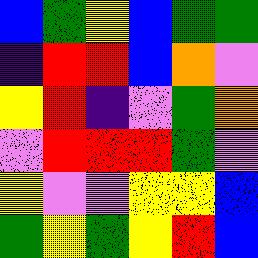[["blue", "green", "yellow", "blue", "green", "green"], ["indigo", "red", "red", "blue", "orange", "violet"], ["yellow", "red", "indigo", "violet", "green", "orange"], ["violet", "red", "red", "red", "green", "violet"], ["yellow", "violet", "violet", "yellow", "yellow", "blue"], ["green", "yellow", "green", "yellow", "red", "blue"]]